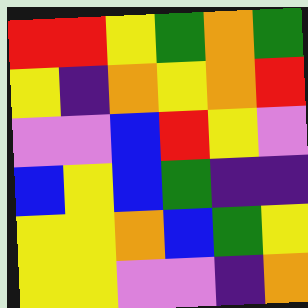[["red", "red", "yellow", "green", "orange", "green"], ["yellow", "indigo", "orange", "yellow", "orange", "red"], ["violet", "violet", "blue", "red", "yellow", "violet"], ["blue", "yellow", "blue", "green", "indigo", "indigo"], ["yellow", "yellow", "orange", "blue", "green", "yellow"], ["yellow", "yellow", "violet", "violet", "indigo", "orange"]]